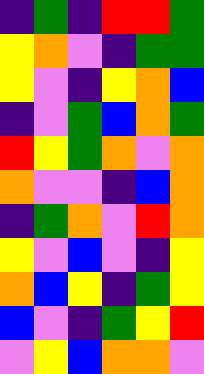[["indigo", "green", "indigo", "red", "red", "green"], ["yellow", "orange", "violet", "indigo", "green", "green"], ["yellow", "violet", "indigo", "yellow", "orange", "blue"], ["indigo", "violet", "green", "blue", "orange", "green"], ["red", "yellow", "green", "orange", "violet", "orange"], ["orange", "violet", "violet", "indigo", "blue", "orange"], ["indigo", "green", "orange", "violet", "red", "orange"], ["yellow", "violet", "blue", "violet", "indigo", "yellow"], ["orange", "blue", "yellow", "indigo", "green", "yellow"], ["blue", "violet", "indigo", "green", "yellow", "red"], ["violet", "yellow", "blue", "orange", "orange", "violet"]]